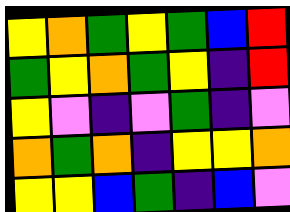[["yellow", "orange", "green", "yellow", "green", "blue", "red"], ["green", "yellow", "orange", "green", "yellow", "indigo", "red"], ["yellow", "violet", "indigo", "violet", "green", "indigo", "violet"], ["orange", "green", "orange", "indigo", "yellow", "yellow", "orange"], ["yellow", "yellow", "blue", "green", "indigo", "blue", "violet"]]